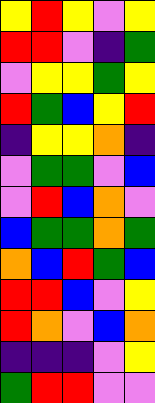[["yellow", "red", "yellow", "violet", "yellow"], ["red", "red", "violet", "indigo", "green"], ["violet", "yellow", "yellow", "green", "yellow"], ["red", "green", "blue", "yellow", "red"], ["indigo", "yellow", "yellow", "orange", "indigo"], ["violet", "green", "green", "violet", "blue"], ["violet", "red", "blue", "orange", "violet"], ["blue", "green", "green", "orange", "green"], ["orange", "blue", "red", "green", "blue"], ["red", "red", "blue", "violet", "yellow"], ["red", "orange", "violet", "blue", "orange"], ["indigo", "indigo", "indigo", "violet", "yellow"], ["green", "red", "red", "violet", "violet"]]